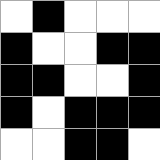[["white", "black", "white", "white", "white"], ["black", "white", "white", "black", "black"], ["black", "black", "white", "white", "black"], ["black", "white", "black", "black", "black"], ["white", "white", "black", "black", "white"]]